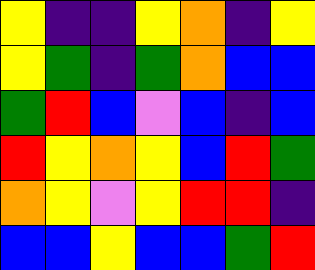[["yellow", "indigo", "indigo", "yellow", "orange", "indigo", "yellow"], ["yellow", "green", "indigo", "green", "orange", "blue", "blue"], ["green", "red", "blue", "violet", "blue", "indigo", "blue"], ["red", "yellow", "orange", "yellow", "blue", "red", "green"], ["orange", "yellow", "violet", "yellow", "red", "red", "indigo"], ["blue", "blue", "yellow", "blue", "blue", "green", "red"]]